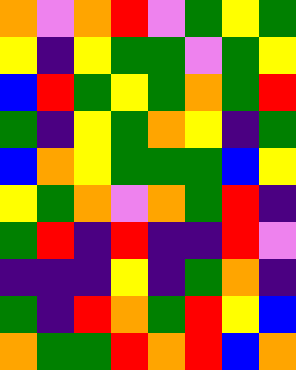[["orange", "violet", "orange", "red", "violet", "green", "yellow", "green"], ["yellow", "indigo", "yellow", "green", "green", "violet", "green", "yellow"], ["blue", "red", "green", "yellow", "green", "orange", "green", "red"], ["green", "indigo", "yellow", "green", "orange", "yellow", "indigo", "green"], ["blue", "orange", "yellow", "green", "green", "green", "blue", "yellow"], ["yellow", "green", "orange", "violet", "orange", "green", "red", "indigo"], ["green", "red", "indigo", "red", "indigo", "indigo", "red", "violet"], ["indigo", "indigo", "indigo", "yellow", "indigo", "green", "orange", "indigo"], ["green", "indigo", "red", "orange", "green", "red", "yellow", "blue"], ["orange", "green", "green", "red", "orange", "red", "blue", "orange"]]